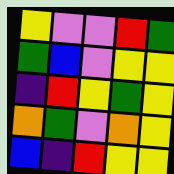[["yellow", "violet", "violet", "red", "green"], ["green", "blue", "violet", "yellow", "yellow"], ["indigo", "red", "yellow", "green", "yellow"], ["orange", "green", "violet", "orange", "yellow"], ["blue", "indigo", "red", "yellow", "yellow"]]